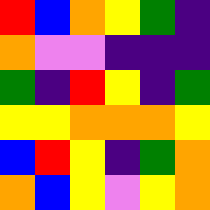[["red", "blue", "orange", "yellow", "green", "indigo"], ["orange", "violet", "violet", "indigo", "indigo", "indigo"], ["green", "indigo", "red", "yellow", "indigo", "green"], ["yellow", "yellow", "orange", "orange", "orange", "yellow"], ["blue", "red", "yellow", "indigo", "green", "orange"], ["orange", "blue", "yellow", "violet", "yellow", "orange"]]